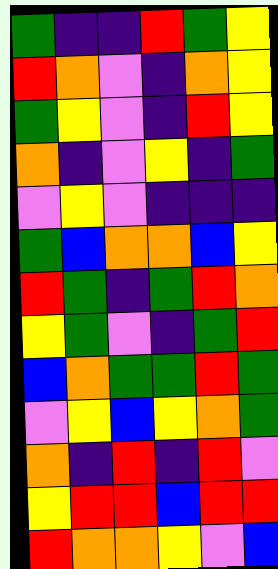[["green", "indigo", "indigo", "red", "green", "yellow"], ["red", "orange", "violet", "indigo", "orange", "yellow"], ["green", "yellow", "violet", "indigo", "red", "yellow"], ["orange", "indigo", "violet", "yellow", "indigo", "green"], ["violet", "yellow", "violet", "indigo", "indigo", "indigo"], ["green", "blue", "orange", "orange", "blue", "yellow"], ["red", "green", "indigo", "green", "red", "orange"], ["yellow", "green", "violet", "indigo", "green", "red"], ["blue", "orange", "green", "green", "red", "green"], ["violet", "yellow", "blue", "yellow", "orange", "green"], ["orange", "indigo", "red", "indigo", "red", "violet"], ["yellow", "red", "red", "blue", "red", "red"], ["red", "orange", "orange", "yellow", "violet", "blue"]]